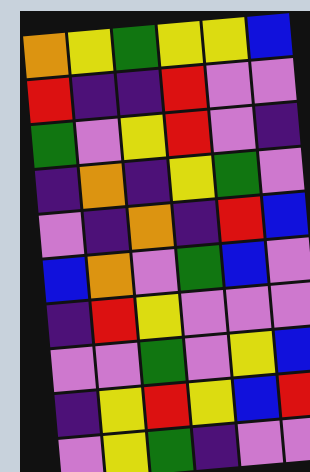[["orange", "yellow", "green", "yellow", "yellow", "blue"], ["red", "indigo", "indigo", "red", "violet", "violet"], ["green", "violet", "yellow", "red", "violet", "indigo"], ["indigo", "orange", "indigo", "yellow", "green", "violet"], ["violet", "indigo", "orange", "indigo", "red", "blue"], ["blue", "orange", "violet", "green", "blue", "violet"], ["indigo", "red", "yellow", "violet", "violet", "violet"], ["violet", "violet", "green", "violet", "yellow", "blue"], ["indigo", "yellow", "red", "yellow", "blue", "red"], ["violet", "yellow", "green", "indigo", "violet", "violet"]]